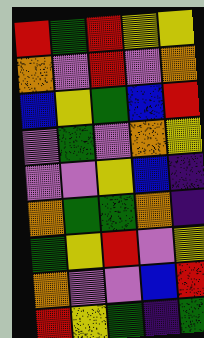[["red", "green", "red", "yellow", "yellow"], ["orange", "violet", "red", "violet", "orange"], ["blue", "yellow", "green", "blue", "red"], ["violet", "green", "violet", "orange", "yellow"], ["violet", "violet", "yellow", "blue", "indigo"], ["orange", "green", "green", "orange", "indigo"], ["green", "yellow", "red", "violet", "yellow"], ["orange", "violet", "violet", "blue", "red"], ["red", "yellow", "green", "indigo", "green"]]